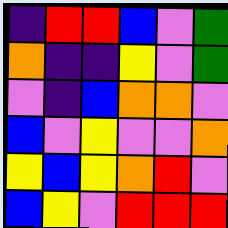[["indigo", "red", "red", "blue", "violet", "green"], ["orange", "indigo", "indigo", "yellow", "violet", "green"], ["violet", "indigo", "blue", "orange", "orange", "violet"], ["blue", "violet", "yellow", "violet", "violet", "orange"], ["yellow", "blue", "yellow", "orange", "red", "violet"], ["blue", "yellow", "violet", "red", "red", "red"]]